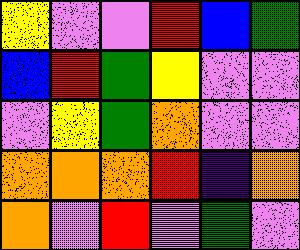[["yellow", "violet", "violet", "red", "blue", "green"], ["blue", "red", "green", "yellow", "violet", "violet"], ["violet", "yellow", "green", "orange", "violet", "violet"], ["orange", "orange", "orange", "red", "indigo", "orange"], ["orange", "violet", "red", "violet", "green", "violet"]]